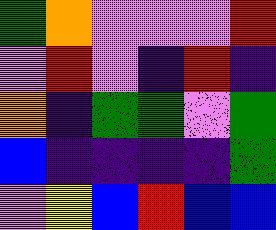[["green", "orange", "violet", "violet", "violet", "red"], ["violet", "red", "violet", "indigo", "red", "indigo"], ["orange", "indigo", "green", "green", "violet", "green"], ["blue", "indigo", "indigo", "indigo", "indigo", "green"], ["violet", "yellow", "blue", "red", "blue", "blue"]]